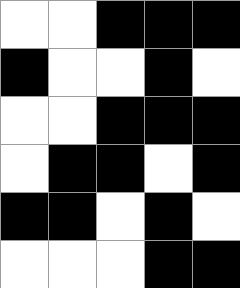[["white", "white", "black", "black", "black"], ["black", "white", "white", "black", "white"], ["white", "white", "black", "black", "black"], ["white", "black", "black", "white", "black"], ["black", "black", "white", "black", "white"], ["white", "white", "white", "black", "black"]]